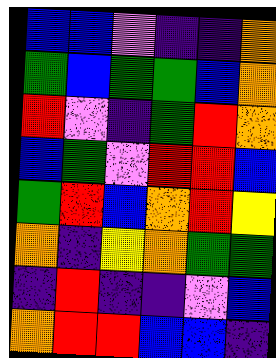[["blue", "blue", "violet", "indigo", "indigo", "orange"], ["green", "blue", "green", "green", "blue", "orange"], ["red", "violet", "indigo", "green", "red", "orange"], ["blue", "green", "violet", "red", "red", "blue"], ["green", "red", "blue", "orange", "red", "yellow"], ["orange", "indigo", "yellow", "orange", "green", "green"], ["indigo", "red", "indigo", "indigo", "violet", "blue"], ["orange", "red", "red", "blue", "blue", "indigo"]]